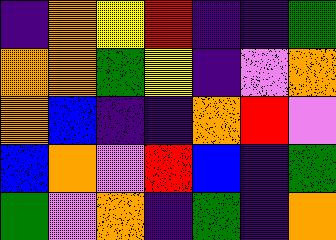[["indigo", "orange", "yellow", "red", "indigo", "indigo", "green"], ["orange", "orange", "green", "yellow", "indigo", "violet", "orange"], ["orange", "blue", "indigo", "indigo", "orange", "red", "violet"], ["blue", "orange", "violet", "red", "blue", "indigo", "green"], ["green", "violet", "orange", "indigo", "green", "indigo", "orange"]]